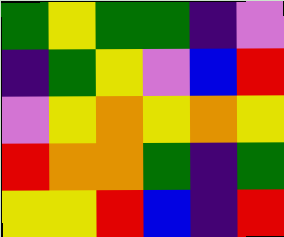[["green", "yellow", "green", "green", "indigo", "violet"], ["indigo", "green", "yellow", "violet", "blue", "red"], ["violet", "yellow", "orange", "yellow", "orange", "yellow"], ["red", "orange", "orange", "green", "indigo", "green"], ["yellow", "yellow", "red", "blue", "indigo", "red"]]